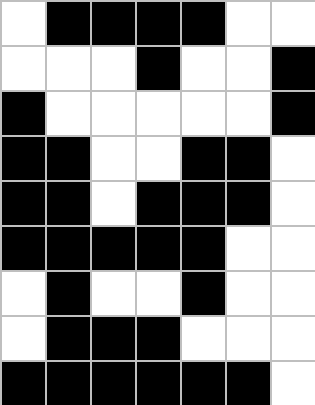[["white", "black", "black", "black", "black", "white", "white"], ["white", "white", "white", "black", "white", "white", "black"], ["black", "white", "white", "white", "white", "white", "black"], ["black", "black", "white", "white", "black", "black", "white"], ["black", "black", "white", "black", "black", "black", "white"], ["black", "black", "black", "black", "black", "white", "white"], ["white", "black", "white", "white", "black", "white", "white"], ["white", "black", "black", "black", "white", "white", "white"], ["black", "black", "black", "black", "black", "black", "white"]]